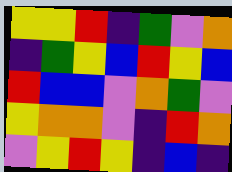[["yellow", "yellow", "red", "indigo", "green", "violet", "orange"], ["indigo", "green", "yellow", "blue", "red", "yellow", "blue"], ["red", "blue", "blue", "violet", "orange", "green", "violet"], ["yellow", "orange", "orange", "violet", "indigo", "red", "orange"], ["violet", "yellow", "red", "yellow", "indigo", "blue", "indigo"]]